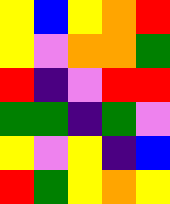[["yellow", "blue", "yellow", "orange", "red"], ["yellow", "violet", "orange", "orange", "green"], ["red", "indigo", "violet", "red", "red"], ["green", "green", "indigo", "green", "violet"], ["yellow", "violet", "yellow", "indigo", "blue"], ["red", "green", "yellow", "orange", "yellow"]]